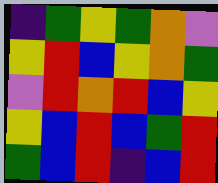[["indigo", "green", "yellow", "green", "orange", "violet"], ["yellow", "red", "blue", "yellow", "orange", "green"], ["violet", "red", "orange", "red", "blue", "yellow"], ["yellow", "blue", "red", "blue", "green", "red"], ["green", "blue", "red", "indigo", "blue", "red"]]